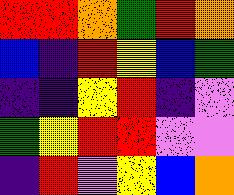[["red", "red", "orange", "green", "red", "orange"], ["blue", "indigo", "red", "yellow", "blue", "green"], ["indigo", "indigo", "yellow", "red", "indigo", "violet"], ["green", "yellow", "red", "red", "violet", "violet"], ["indigo", "red", "violet", "yellow", "blue", "orange"]]